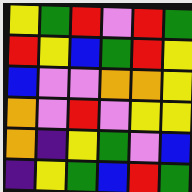[["yellow", "green", "red", "violet", "red", "green"], ["red", "yellow", "blue", "green", "red", "yellow"], ["blue", "violet", "violet", "orange", "orange", "yellow"], ["orange", "violet", "red", "violet", "yellow", "yellow"], ["orange", "indigo", "yellow", "green", "violet", "blue"], ["indigo", "yellow", "green", "blue", "red", "green"]]